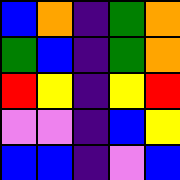[["blue", "orange", "indigo", "green", "orange"], ["green", "blue", "indigo", "green", "orange"], ["red", "yellow", "indigo", "yellow", "red"], ["violet", "violet", "indigo", "blue", "yellow"], ["blue", "blue", "indigo", "violet", "blue"]]